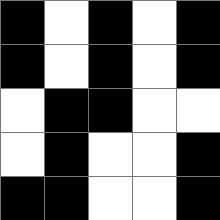[["black", "white", "black", "white", "black"], ["black", "white", "black", "white", "black"], ["white", "black", "black", "white", "white"], ["white", "black", "white", "white", "black"], ["black", "black", "white", "white", "black"]]